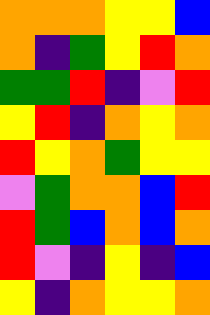[["orange", "orange", "orange", "yellow", "yellow", "blue"], ["orange", "indigo", "green", "yellow", "red", "orange"], ["green", "green", "red", "indigo", "violet", "red"], ["yellow", "red", "indigo", "orange", "yellow", "orange"], ["red", "yellow", "orange", "green", "yellow", "yellow"], ["violet", "green", "orange", "orange", "blue", "red"], ["red", "green", "blue", "orange", "blue", "orange"], ["red", "violet", "indigo", "yellow", "indigo", "blue"], ["yellow", "indigo", "orange", "yellow", "yellow", "orange"]]